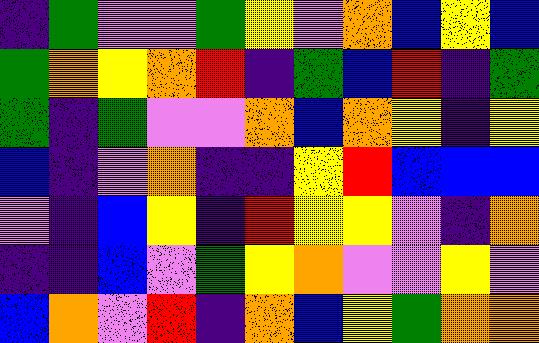[["indigo", "green", "violet", "violet", "green", "yellow", "violet", "orange", "blue", "yellow", "blue"], ["green", "orange", "yellow", "orange", "red", "indigo", "green", "blue", "red", "indigo", "green"], ["green", "indigo", "green", "violet", "violet", "orange", "blue", "orange", "yellow", "indigo", "yellow"], ["blue", "indigo", "violet", "orange", "indigo", "indigo", "yellow", "red", "blue", "blue", "blue"], ["violet", "indigo", "blue", "yellow", "indigo", "red", "yellow", "yellow", "violet", "indigo", "orange"], ["indigo", "indigo", "blue", "violet", "green", "yellow", "orange", "violet", "violet", "yellow", "violet"], ["blue", "orange", "violet", "red", "indigo", "orange", "blue", "yellow", "green", "orange", "orange"]]